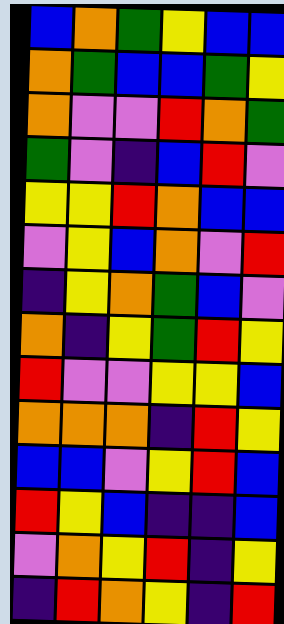[["blue", "orange", "green", "yellow", "blue", "blue"], ["orange", "green", "blue", "blue", "green", "yellow"], ["orange", "violet", "violet", "red", "orange", "green"], ["green", "violet", "indigo", "blue", "red", "violet"], ["yellow", "yellow", "red", "orange", "blue", "blue"], ["violet", "yellow", "blue", "orange", "violet", "red"], ["indigo", "yellow", "orange", "green", "blue", "violet"], ["orange", "indigo", "yellow", "green", "red", "yellow"], ["red", "violet", "violet", "yellow", "yellow", "blue"], ["orange", "orange", "orange", "indigo", "red", "yellow"], ["blue", "blue", "violet", "yellow", "red", "blue"], ["red", "yellow", "blue", "indigo", "indigo", "blue"], ["violet", "orange", "yellow", "red", "indigo", "yellow"], ["indigo", "red", "orange", "yellow", "indigo", "red"]]